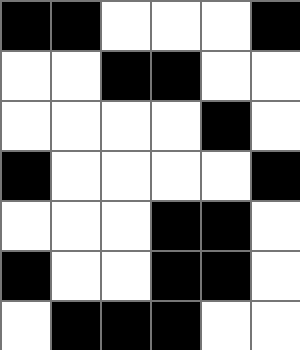[["black", "black", "white", "white", "white", "black"], ["white", "white", "black", "black", "white", "white"], ["white", "white", "white", "white", "black", "white"], ["black", "white", "white", "white", "white", "black"], ["white", "white", "white", "black", "black", "white"], ["black", "white", "white", "black", "black", "white"], ["white", "black", "black", "black", "white", "white"]]